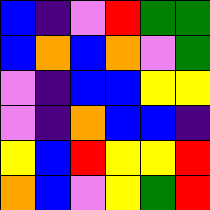[["blue", "indigo", "violet", "red", "green", "green"], ["blue", "orange", "blue", "orange", "violet", "green"], ["violet", "indigo", "blue", "blue", "yellow", "yellow"], ["violet", "indigo", "orange", "blue", "blue", "indigo"], ["yellow", "blue", "red", "yellow", "yellow", "red"], ["orange", "blue", "violet", "yellow", "green", "red"]]